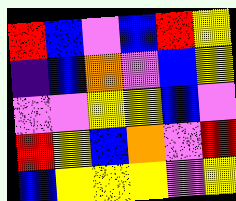[["red", "blue", "violet", "blue", "red", "yellow"], ["indigo", "blue", "orange", "violet", "blue", "yellow"], ["violet", "violet", "yellow", "yellow", "blue", "violet"], ["red", "yellow", "blue", "orange", "violet", "red"], ["blue", "yellow", "yellow", "yellow", "violet", "yellow"]]